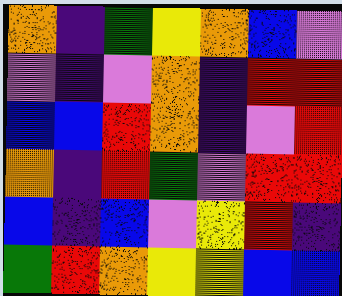[["orange", "indigo", "green", "yellow", "orange", "blue", "violet"], ["violet", "indigo", "violet", "orange", "indigo", "red", "red"], ["blue", "blue", "red", "orange", "indigo", "violet", "red"], ["orange", "indigo", "red", "green", "violet", "red", "red"], ["blue", "indigo", "blue", "violet", "yellow", "red", "indigo"], ["green", "red", "orange", "yellow", "yellow", "blue", "blue"]]